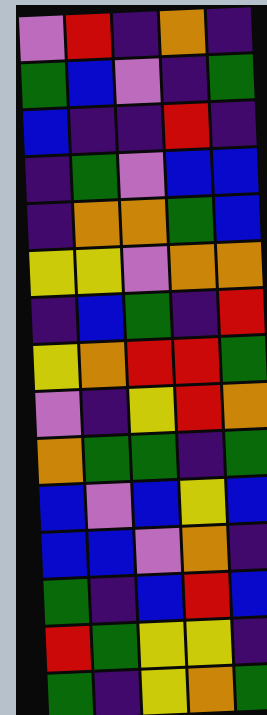[["violet", "red", "indigo", "orange", "indigo"], ["green", "blue", "violet", "indigo", "green"], ["blue", "indigo", "indigo", "red", "indigo"], ["indigo", "green", "violet", "blue", "blue"], ["indigo", "orange", "orange", "green", "blue"], ["yellow", "yellow", "violet", "orange", "orange"], ["indigo", "blue", "green", "indigo", "red"], ["yellow", "orange", "red", "red", "green"], ["violet", "indigo", "yellow", "red", "orange"], ["orange", "green", "green", "indigo", "green"], ["blue", "violet", "blue", "yellow", "blue"], ["blue", "blue", "violet", "orange", "indigo"], ["green", "indigo", "blue", "red", "blue"], ["red", "green", "yellow", "yellow", "indigo"], ["green", "indigo", "yellow", "orange", "green"]]